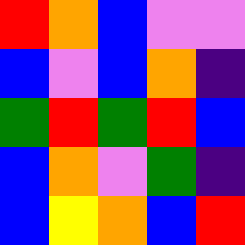[["red", "orange", "blue", "violet", "violet"], ["blue", "violet", "blue", "orange", "indigo"], ["green", "red", "green", "red", "blue"], ["blue", "orange", "violet", "green", "indigo"], ["blue", "yellow", "orange", "blue", "red"]]